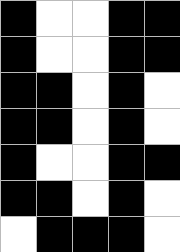[["black", "white", "white", "black", "black"], ["black", "white", "white", "black", "black"], ["black", "black", "white", "black", "white"], ["black", "black", "white", "black", "white"], ["black", "white", "white", "black", "black"], ["black", "black", "white", "black", "white"], ["white", "black", "black", "black", "white"]]